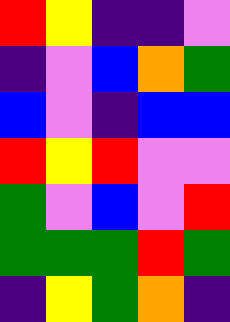[["red", "yellow", "indigo", "indigo", "violet"], ["indigo", "violet", "blue", "orange", "green"], ["blue", "violet", "indigo", "blue", "blue"], ["red", "yellow", "red", "violet", "violet"], ["green", "violet", "blue", "violet", "red"], ["green", "green", "green", "red", "green"], ["indigo", "yellow", "green", "orange", "indigo"]]